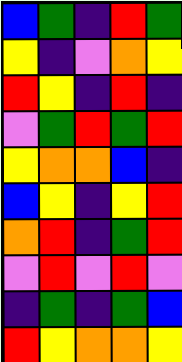[["blue", "green", "indigo", "red", "green"], ["yellow", "indigo", "violet", "orange", "yellow"], ["red", "yellow", "indigo", "red", "indigo"], ["violet", "green", "red", "green", "red"], ["yellow", "orange", "orange", "blue", "indigo"], ["blue", "yellow", "indigo", "yellow", "red"], ["orange", "red", "indigo", "green", "red"], ["violet", "red", "violet", "red", "violet"], ["indigo", "green", "indigo", "green", "blue"], ["red", "yellow", "orange", "orange", "yellow"]]